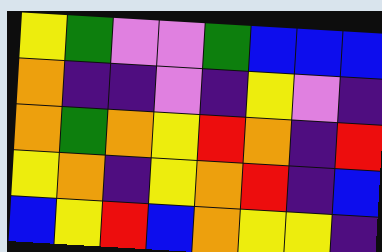[["yellow", "green", "violet", "violet", "green", "blue", "blue", "blue"], ["orange", "indigo", "indigo", "violet", "indigo", "yellow", "violet", "indigo"], ["orange", "green", "orange", "yellow", "red", "orange", "indigo", "red"], ["yellow", "orange", "indigo", "yellow", "orange", "red", "indigo", "blue"], ["blue", "yellow", "red", "blue", "orange", "yellow", "yellow", "indigo"]]